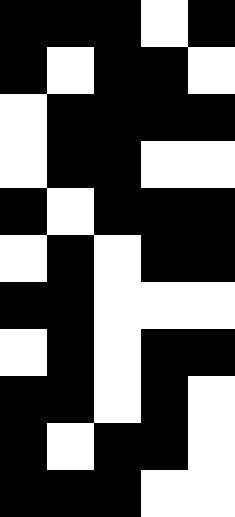[["black", "black", "black", "white", "black"], ["black", "white", "black", "black", "white"], ["white", "black", "black", "black", "black"], ["white", "black", "black", "white", "white"], ["black", "white", "black", "black", "black"], ["white", "black", "white", "black", "black"], ["black", "black", "white", "white", "white"], ["white", "black", "white", "black", "black"], ["black", "black", "white", "black", "white"], ["black", "white", "black", "black", "white"], ["black", "black", "black", "white", "white"]]